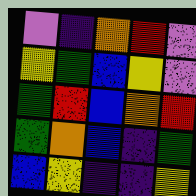[["violet", "indigo", "orange", "red", "violet"], ["yellow", "green", "blue", "yellow", "violet"], ["green", "red", "blue", "orange", "red"], ["green", "orange", "blue", "indigo", "green"], ["blue", "yellow", "indigo", "indigo", "yellow"]]